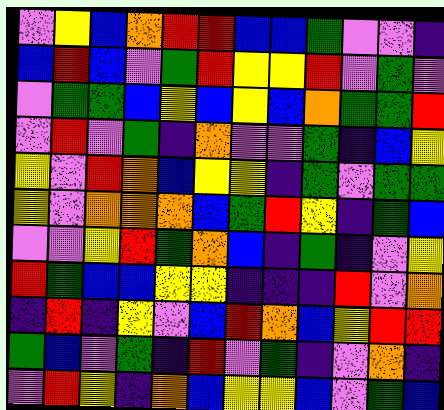[["violet", "yellow", "blue", "orange", "red", "red", "blue", "blue", "green", "violet", "violet", "indigo"], ["blue", "red", "blue", "violet", "green", "red", "yellow", "yellow", "red", "violet", "green", "violet"], ["violet", "green", "green", "blue", "yellow", "blue", "yellow", "blue", "orange", "green", "green", "red"], ["violet", "red", "violet", "green", "indigo", "orange", "violet", "violet", "green", "indigo", "blue", "yellow"], ["yellow", "violet", "red", "orange", "blue", "yellow", "yellow", "indigo", "green", "violet", "green", "green"], ["yellow", "violet", "orange", "orange", "orange", "blue", "green", "red", "yellow", "indigo", "green", "blue"], ["violet", "violet", "yellow", "red", "green", "orange", "blue", "indigo", "green", "indigo", "violet", "yellow"], ["red", "green", "blue", "blue", "yellow", "yellow", "indigo", "indigo", "indigo", "red", "violet", "orange"], ["indigo", "red", "indigo", "yellow", "violet", "blue", "red", "orange", "blue", "yellow", "red", "red"], ["green", "blue", "violet", "green", "indigo", "red", "violet", "green", "indigo", "violet", "orange", "indigo"], ["violet", "red", "yellow", "indigo", "orange", "blue", "yellow", "yellow", "blue", "violet", "green", "blue"]]